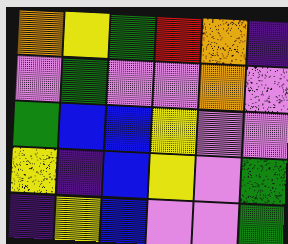[["orange", "yellow", "green", "red", "orange", "indigo"], ["violet", "green", "violet", "violet", "orange", "violet"], ["green", "blue", "blue", "yellow", "violet", "violet"], ["yellow", "indigo", "blue", "yellow", "violet", "green"], ["indigo", "yellow", "blue", "violet", "violet", "green"]]